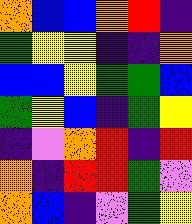[["orange", "blue", "blue", "orange", "red", "indigo"], ["green", "yellow", "yellow", "indigo", "indigo", "orange"], ["blue", "blue", "yellow", "green", "green", "blue"], ["green", "yellow", "blue", "indigo", "green", "yellow"], ["indigo", "violet", "orange", "red", "indigo", "red"], ["orange", "indigo", "red", "red", "green", "violet"], ["orange", "blue", "indigo", "violet", "green", "yellow"]]